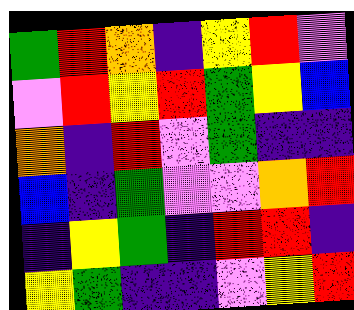[["green", "red", "orange", "indigo", "yellow", "red", "violet"], ["violet", "red", "yellow", "red", "green", "yellow", "blue"], ["orange", "indigo", "red", "violet", "green", "indigo", "indigo"], ["blue", "indigo", "green", "violet", "violet", "orange", "red"], ["indigo", "yellow", "green", "indigo", "red", "red", "indigo"], ["yellow", "green", "indigo", "indigo", "violet", "yellow", "red"]]